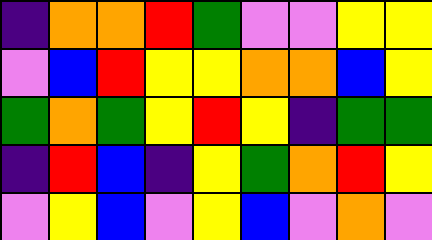[["indigo", "orange", "orange", "red", "green", "violet", "violet", "yellow", "yellow"], ["violet", "blue", "red", "yellow", "yellow", "orange", "orange", "blue", "yellow"], ["green", "orange", "green", "yellow", "red", "yellow", "indigo", "green", "green"], ["indigo", "red", "blue", "indigo", "yellow", "green", "orange", "red", "yellow"], ["violet", "yellow", "blue", "violet", "yellow", "blue", "violet", "orange", "violet"]]